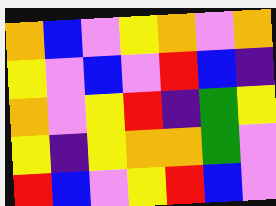[["orange", "blue", "violet", "yellow", "orange", "violet", "orange"], ["yellow", "violet", "blue", "violet", "red", "blue", "indigo"], ["orange", "violet", "yellow", "red", "indigo", "green", "yellow"], ["yellow", "indigo", "yellow", "orange", "orange", "green", "violet"], ["red", "blue", "violet", "yellow", "red", "blue", "violet"]]